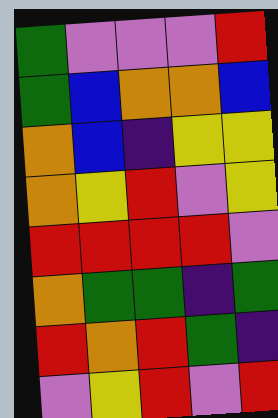[["green", "violet", "violet", "violet", "red"], ["green", "blue", "orange", "orange", "blue"], ["orange", "blue", "indigo", "yellow", "yellow"], ["orange", "yellow", "red", "violet", "yellow"], ["red", "red", "red", "red", "violet"], ["orange", "green", "green", "indigo", "green"], ["red", "orange", "red", "green", "indigo"], ["violet", "yellow", "red", "violet", "red"]]